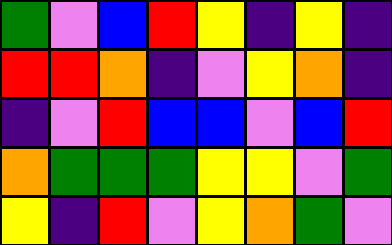[["green", "violet", "blue", "red", "yellow", "indigo", "yellow", "indigo"], ["red", "red", "orange", "indigo", "violet", "yellow", "orange", "indigo"], ["indigo", "violet", "red", "blue", "blue", "violet", "blue", "red"], ["orange", "green", "green", "green", "yellow", "yellow", "violet", "green"], ["yellow", "indigo", "red", "violet", "yellow", "orange", "green", "violet"]]